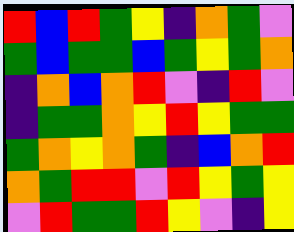[["red", "blue", "red", "green", "yellow", "indigo", "orange", "green", "violet"], ["green", "blue", "green", "green", "blue", "green", "yellow", "green", "orange"], ["indigo", "orange", "blue", "orange", "red", "violet", "indigo", "red", "violet"], ["indigo", "green", "green", "orange", "yellow", "red", "yellow", "green", "green"], ["green", "orange", "yellow", "orange", "green", "indigo", "blue", "orange", "red"], ["orange", "green", "red", "red", "violet", "red", "yellow", "green", "yellow"], ["violet", "red", "green", "green", "red", "yellow", "violet", "indigo", "yellow"]]